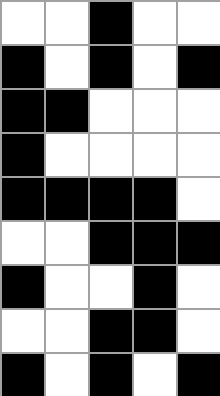[["white", "white", "black", "white", "white"], ["black", "white", "black", "white", "black"], ["black", "black", "white", "white", "white"], ["black", "white", "white", "white", "white"], ["black", "black", "black", "black", "white"], ["white", "white", "black", "black", "black"], ["black", "white", "white", "black", "white"], ["white", "white", "black", "black", "white"], ["black", "white", "black", "white", "black"]]